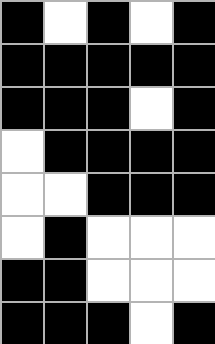[["black", "white", "black", "white", "black"], ["black", "black", "black", "black", "black"], ["black", "black", "black", "white", "black"], ["white", "black", "black", "black", "black"], ["white", "white", "black", "black", "black"], ["white", "black", "white", "white", "white"], ["black", "black", "white", "white", "white"], ["black", "black", "black", "white", "black"]]